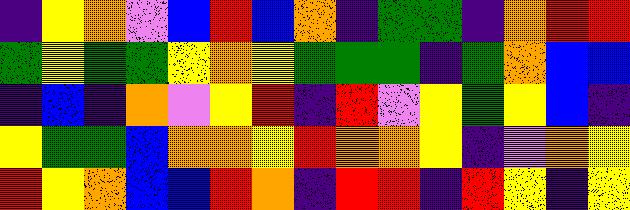[["indigo", "yellow", "orange", "violet", "blue", "red", "blue", "orange", "indigo", "green", "green", "indigo", "orange", "red", "red"], ["green", "yellow", "green", "green", "yellow", "orange", "yellow", "green", "green", "green", "indigo", "green", "orange", "blue", "blue"], ["indigo", "blue", "indigo", "orange", "violet", "yellow", "red", "indigo", "red", "violet", "yellow", "green", "yellow", "blue", "indigo"], ["yellow", "green", "green", "blue", "orange", "orange", "yellow", "red", "orange", "orange", "yellow", "indigo", "violet", "orange", "yellow"], ["red", "yellow", "orange", "blue", "blue", "red", "orange", "indigo", "red", "red", "indigo", "red", "yellow", "indigo", "yellow"]]